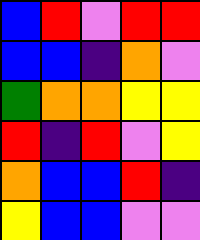[["blue", "red", "violet", "red", "red"], ["blue", "blue", "indigo", "orange", "violet"], ["green", "orange", "orange", "yellow", "yellow"], ["red", "indigo", "red", "violet", "yellow"], ["orange", "blue", "blue", "red", "indigo"], ["yellow", "blue", "blue", "violet", "violet"]]